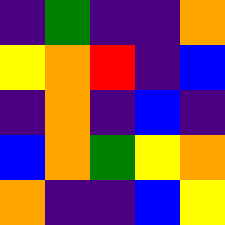[["indigo", "green", "indigo", "indigo", "orange"], ["yellow", "orange", "red", "indigo", "blue"], ["indigo", "orange", "indigo", "blue", "indigo"], ["blue", "orange", "green", "yellow", "orange"], ["orange", "indigo", "indigo", "blue", "yellow"]]